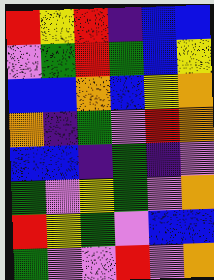[["red", "yellow", "red", "indigo", "blue", "blue"], ["violet", "green", "red", "green", "blue", "yellow"], ["blue", "blue", "orange", "blue", "yellow", "orange"], ["orange", "indigo", "green", "violet", "red", "orange"], ["blue", "blue", "indigo", "green", "indigo", "violet"], ["green", "violet", "yellow", "green", "violet", "orange"], ["red", "yellow", "green", "violet", "blue", "blue"], ["green", "violet", "violet", "red", "violet", "orange"]]